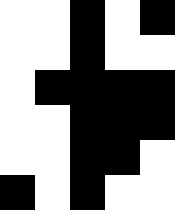[["white", "white", "black", "white", "black"], ["white", "white", "black", "white", "white"], ["white", "black", "black", "black", "black"], ["white", "white", "black", "black", "black"], ["white", "white", "black", "black", "white"], ["black", "white", "black", "white", "white"]]